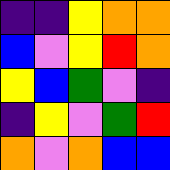[["indigo", "indigo", "yellow", "orange", "orange"], ["blue", "violet", "yellow", "red", "orange"], ["yellow", "blue", "green", "violet", "indigo"], ["indigo", "yellow", "violet", "green", "red"], ["orange", "violet", "orange", "blue", "blue"]]